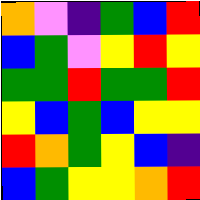[["orange", "violet", "indigo", "green", "blue", "red"], ["blue", "green", "violet", "yellow", "red", "yellow"], ["green", "green", "red", "green", "green", "red"], ["yellow", "blue", "green", "blue", "yellow", "yellow"], ["red", "orange", "green", "yellow", "blue", "indigo"], ["blue", "green", "yellow", "yellow", "orange", "red"]]